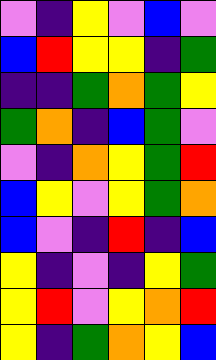[["violet", "indigo", "yellow", "violet", "blue", "violet"], ["blue", "red", "yellow", "yellow", "indigo", "green"], ["indigo", "indigo", "green", "orange", "green", "yellow"], ["green", "orange", "indigo", "blue", "green", "violet"], ["violet", "indigo", "orange", "yellow", "green", "red"], ["blue", "yellow", "violet", "yellow", "green", "orange"], ["blue", "violet", "indigo", "red", "indigo", "blue"], ["yellow", "indigo", "violet", "indigo", "yellow", "green"], ["yellow", "red", "violet", "yellow", "orange", "red"], ["yellow", "indigo", "green", "orange", "yellow", "blue"]]